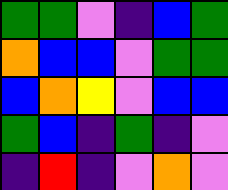[["green", "green", "violet", "indigo", "blue", "green"], ["orange", "blue", "blue", "violet", "green", "green"], ["blue", "orange", "yellow", "violet", "blue", "blue"], ["green", "blue", "indigo", "green", "indigo", "violet"], ["indigo", "red", "indigo", "violet", "orange", "violet"]]